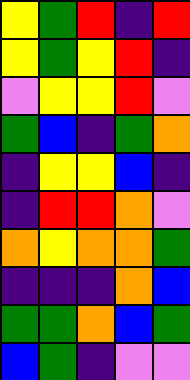[["yellow", "green", "red", "indigo", "red"], ["yellow", "green", "yellow", "red", "indigo"], ["violet", "yellow", "yellow", "red", "violet"], ["green", "blue", "indigo", "green", "orange"], ["indigo", "yellow", "yellow", "blue", "indigo"], ["indigo", "red", "red", "orange", "violet"], ["orange", "yellow", "orange", "orange", "green"], ["indigo", "indigo", "indigo", "orange", "blue"], ["green", "green", "orange", "blue", "green"], ["blue", "green", "indigo", "violet", "violet"]]